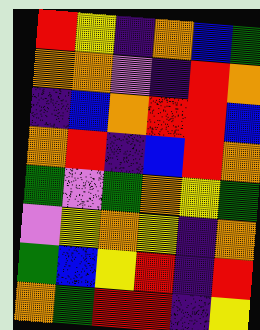[["red", "yellow", "indigo", "orange", "blue", "green"], ["orange", "orange", "violet", "indigo", "red", "orange"], ["indigo", "blue", "orange", "red", "red", "blue"], ["orange", "red", "indigo", "blue", "red", "orange"], ["green", "violet", "green", "orange", "yellow", "green"], ["violet", "yellow", "orange", "yellow", "indigo", "orange"], ["green", "blue", "yellow", "red", "indigo", "red"], ["orange", "green", "red", "red", "indigo", "yellow"]]